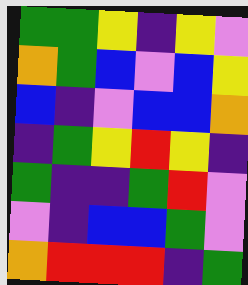[["green", "green", "yellow", "indigo", "yellow", "violet"], ["orange", "green", "blue", "violet", "blue", "yellow"], ["blue", "indigo", "violet", "blue", "blue", "orange"], ["indigo", "green", "yellow", "red", "yellow", "indigo"], ["green", "indigo", "indigo", "green", "red", "violet"], ["violet", "indigo", "blue", "blue", "green", "violet"], ["orange", "red", "red", "red", "indigo", "green"]]